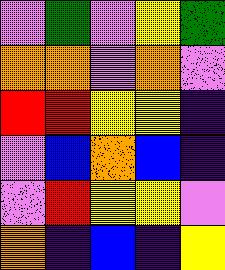[["violet", "green", "violet", "yellow", "green"], ["orange", "orange", "violet", "orange", "violet"], ["red", "red", "yellow", "yellow", "indigo"], ["violet", "blue", "orange", "blue", "indigo"], ["violet", "red", "yellow", "yellow", "violet"], ["orange", "indigo", "blue", "indigo", "yellow"]]